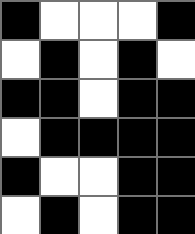[["black", "white", "white", "white", "black"], ["white", "black", "white", "black", "white"], ["black", "black", "white", "black", "black"], ["white", "black", "black", "black", "black"], ["black", "white", "white", "black", "black"], ["white", "black", "white", "black", "black"]]